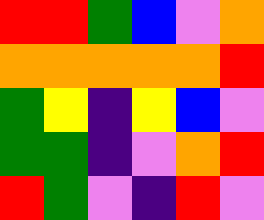[["red", "red", "green", "blue", "violet", "orange"], ["orange", "orange", "orange", "orange", "orange", "red"], ["green", "yellow", "indigo", "yellow", "blue", "violet"], ["green", "green", "indigo", "violet", "orange", "red"], ["red", "green", "violet", "indigo", "red", "violet"]]